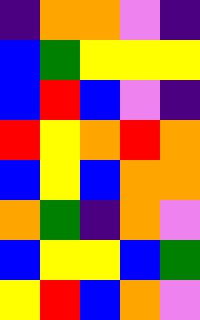[["indigo", "orange", "orange", "violet", "indigo"], ["blue", "green", "yellow", "yellow", "yellow"], ["blue", "red", "blue", "violet", "indigo"], ["red", "yellow", "orange", "red", "orange"], ["blue", "yellow", "blue", "orange", "orange"], ["orange", "green", "indigo", "orange", "violet"], ["blue", "yellow", "yellow", "blue", "green"], ["yellow", "red", "blue", "orange", "violet"]]